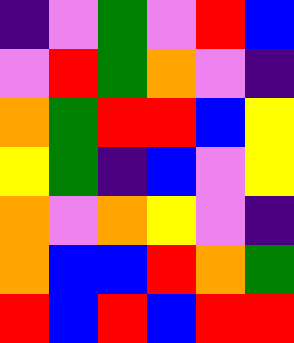[["indigo", "violet", "green", "violet", "red", "blue"], ["violet", "red", "green", "orange", "violet", "indigo"], ["orange", "green", "red", "red", "blue", "yellow"], ["yellow", "green", "indigo", "blue", "violet", "yellow"], ["orange", "violet", "orange", "yellow", "violet", "indigo"], ["orange", "blue", "blue", "red", "orange", "green"], ["red", "blue", "red", "blue", "red", "red"]]